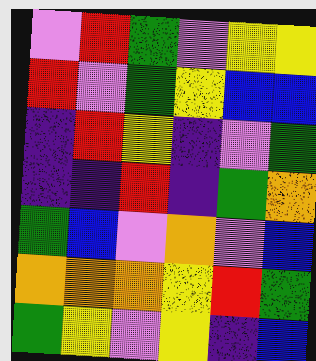[["violet", "red", "green", "violet", "yellow", "yellow"], ["red", "violet", "green", "yellow", "blue", "blue"], ["indigo", "red", "yellow", "indigo", "violet", "green"], ["indigo", "indigo", "red", "indigo", "green", "orange"], ["green", "blue", "violet", "orange", "violet", "blue"], ["orange", "orange", "orange", "yellow", "red", "green"], ["green", "yellow", "violet", "yellow", "indigo", "blue"]]